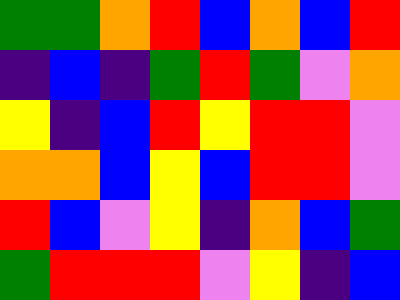[["green", "green", "orange", "red", "blue", "orange", "blue", "red"], ["indigo", "blue", "indigo", "green", "red", "green", "violet", "orange"], ["yellow", "indigo", "blue", "red", "yellow", "red", "red", "violet"], ["orange", "orange", "blue", "yellow", "blue", "red", "red", "violet"], ["red", "blue", "violet", "yellow", "indigo", "orange", "blue", "green"], ["green", "red", "red", "red", "violet", "yellow", "indigo", "blue"]]